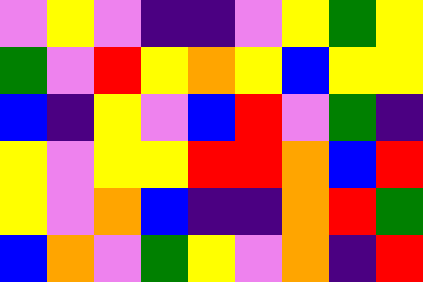[["violet", "yellow", "violet", "indigo", "indigo", "violet", "yellow", "green", "yellow"], ["green", "violet", "red", "yellow", "orange", "yellow", "blue", "yellow", "yellow"], ["blue", "indigo", "yellow", "violet", "blue", "red", "violet", "green", "indigo"], ["yellow", "violet", "yellow", "yellow", "red", "red", "orange", "blue", "red"], ["yellow", "violet", "orange", "blue", "indigo", "indigo", "orange", "red", "green"], ["blue", "orange", "violet", "green", "yellow", "violet", "orange", "indigo", "red"]]